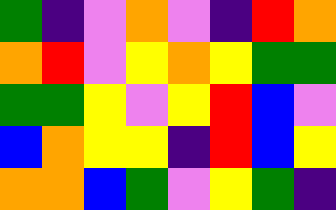[["green", "indigo", "violet", "orange", "violet", "indigo", "red", "orange"], ["orange", "red", "violet", "yellow", "orange", "yellow", "green", "green"], ["green", "green", "yellow", "violet", "yellow", "red", "blue", "violet"], ["blue", "orange", "yellow", "yellow", "indigo", "red", "blue", "yellow"], ["orange", "orange", "blue", "green", "violet", "yellow", "green", "indigo"]]